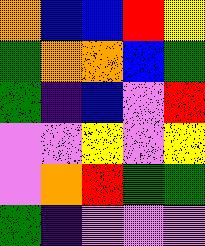[["orange", "blue", "blue", "red", "yellow"], ["green", "orange", "orange", "blue", "green"], ["green", "indigo", "blue", "violet", "red"], ["violet", "violet", "yellow", "violet", "yellow"], ["violet", "orange", "red", "green", "green"], ["green", "indigo", "violet", "violet", "violet"]]